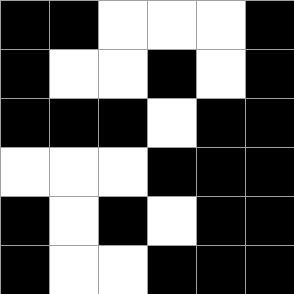[["black", "black", "white", "white", "white", "black"], ["black", "white", "white", "black", "white", "black"], ["black", "black", "black", "white", "black", "black"], ["white", "white", "white", "black", "black", "black"], ["black", "white", "black", "white", "black", "black"], ["black", "white", "white", "black", "black", "black"]]